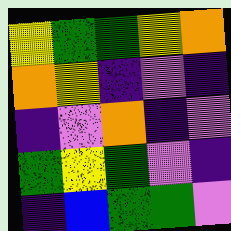[["yellow", "green", "green", "yellow", "orange"], ["orange", "yellow", "indigo", "violet", "indigo"], ["indigo", "violet", "orange", "indigo", "violet"], ["green", "yellow", "green", "violet", "indigo"], ["indigo", "blue", "green", "green", "violet"]]